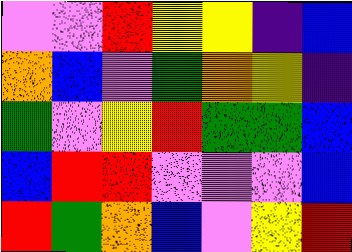[["violet", "violet", "red", "yellow", "yellow", "indigo", "blue"], ["orange", "blue", "violet", "green", "orange", "yellow", "indigo"], ["green", "violet", "yellow", "red", "green", "green", "blue"], ["blue", "red", "red", "violet", "violet", "violet", "blue"], ["red", "green", "orange", "blue", "violet", "yellow", "red"]]